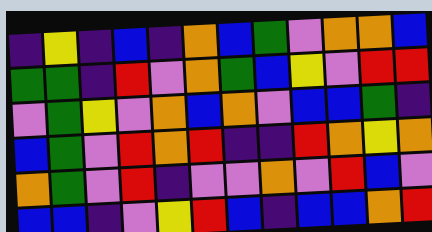[["indigo", "yellow", "indigo", "blue", "indigo", "orange", "blue", "green", "violet", "orange", "orange", "blue"], ["green", "green", "indigo", "red", "violet", "orange", "green", "blue", "yellow", "violet", "red", "red"], ["violet", "green", "yellow", "violet", "orange", "blue", "orange", "violet", "blue", "blue", "green", "indigo"], ["blue", "green", "violet", "red", "orange", "red", "indigo", "indigo", "red", "orange", "yellow", "orange"], ["orange", "green", "violet", "red", "indigo", "violet", "violet", "orange", "violet", "red", "blue", "violet"], ["blue", "blue", "indigo", "violet", "yellow", "red", "blue", "indigo", "blue", "blue", "orange", "red"]]